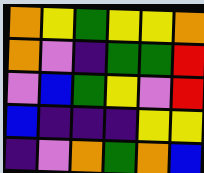[["orange", "yellow", "green", "yellow", "yellow", "orange"], ["orange", "violet", "indigo", "green", "green", "red"], ["violet", "blue", "green", "yellow", "violet", "red"], ["blue", "indigo", "indigo", "indigo", "yellow", "yellow"], ["indigo", "violet", "orange", "green", "orange", "blue"]]